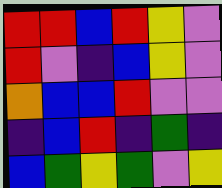[["red", "red", "blue", "red", "yellow", "violet"], ["red", "violet", "indigo", "blue", "yellow", "violet"], ["orange", "blue", "blue", "red", "violet", "violet"], ["indigo", "blue", "red", "indigo", "green", "indigo"], ["blue", "green", "yellow", "green", "violet", "yellow"]]